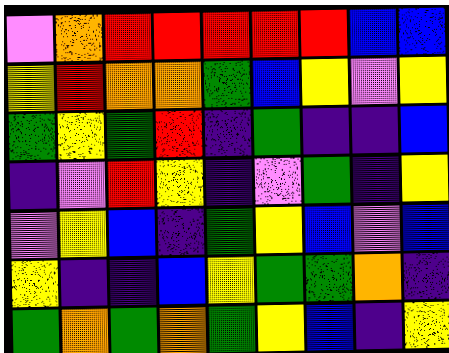[["violet", "orange", "red", "red", "red", "red", "red", "blue", "blue"], ["yellow", "red", "orange", "orange", "green", "blue", "yellow", "violet", "yellow"], ["green", "yellow", "green", "red", "indigo", "green", "indigo", "indigo", "blue"], ["indigo", "violet", "red", "yellow", "indigo", "violet", "green", "indigo", "yellow"], ["violet", "yellow", "blue", "indigo", "green", "yellow", "blue", "violet", "blue"], ["yellow", "indigo", "indigo", "blue", "yellow", "green", "green", "orange", "indigo"], ["green", "orange", "green", "orange", "green", "yellow", "blue", "indigo", "yellow"]]